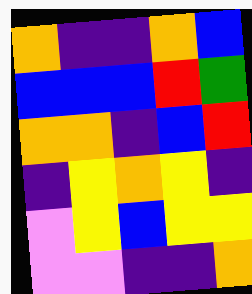[["orange", "indigo", "indigo", "orange", "blue"], ["blue", "blue", "blue", "red", "green"], ["orange", "orange", "indigo", "blue", "red"], ["indigo", "yellow", "orange", "yellow", "indigo"], ["violet", "yellow", "blue", "yellow", "yellow"], ["violet", "violet", "indigo", "indigo", "orange"]]